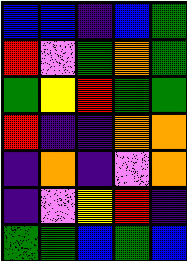[["blue", "blue", "indigo", "blue", "green"], ["red", "violet", "green", "orange", "green"], ["green", "yellow", "red", "green", "green"], ["red", "indigo", "indigo", "orange", "orange"], ["indigo", "orange", "indigo", "violet", "orange"], ["indigo", "violet", "yellow", "red", "indigo"], ["green", "green", "blue", "green", "blue"]]